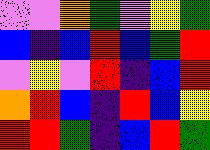[["violet", "violet", "orange", "green", "violet", "yellow", "green"], ["blue", "indigo", "blue", "red", "blue", "green", "red"], ["violet", "yellow", "violet", "red", "indigo", "blue", "red"], ["orange", "red", "blue", "indigo", "red", "blue", "yellow"], ["red", "red", "green", "indigo", "blue", "red", "green"]]